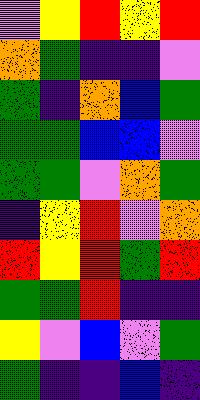[["violet", "yellow", "red", "yellow", "red"], ["orange", "green", "indigo", "indigo", "violet"], ["green", "indigo", "orange", "blue", "green"], ["green", "green", "blue", "blue", "violet"], ["green", "green", "violet", "orange", "green"], ["indigo", "yellow", "red", "violet", "orange"], ["red", "yellow", "red", "green", "red"], ["green", "green", "red", "indigo", "indigo"], ["yellow", "violet", "blue", "violet", "green"], ["green", "indigo", "indigo", "blue", "indigo"]]